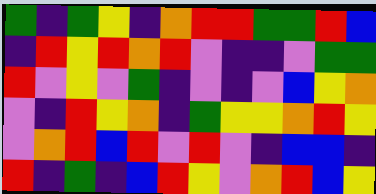[["green", "indigo", "green", "yellow", "indigo", "orange", "red", "red", "green", "green", "red", "blue"], ["indigo", "red", "yellow", "red", "orange", "red", "violet", "indigo", "indigo", "violet", "green", "green"], ["red", "violet", "yellow", "violet", "green", "indigo", "violet", "indigo", "violet", "blue", "yellow", "orange"], ["violet", "indigo", "red", "yellow", "orange", "indigo", "green", "yellow", "yellow", "orange", "red", "yellow"], ["violet", "orange", "red", "blue", "red", "violet", "red", "violet", "indigo", "blue", "blue", "indigo"], ["red", "indigo", "green", "indigo", "blue", "red", "yellow", "violet", "orange", "red", "blue", "yellow"]]